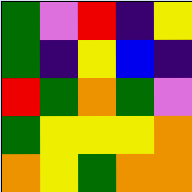[["green", "violet", "red", "indigo", "yellow"], ["green", "indigo", "yellow", "blue", "indigo"], ["red", "green", "orange", "green", "violet"], ["green", "yellow", "yellow", "yellow", "orange"], ["orange", "yellow", "green", "orange", "orange"]]